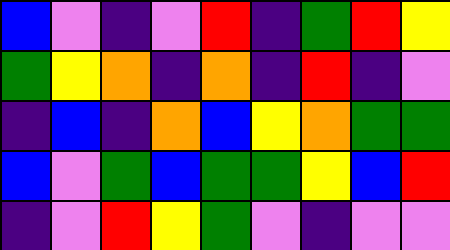[["blue", "violet", "indigo", "violet", "red", "indigo", "green", "red", "yellow"], ["green", "yellow", "orange", "indigo", "orange", "indigo", "red", "indigo", "violet"], ["indigo", "blue", "indigo", "orange", "blue", "yellow", "orange", "green", "green"], ["blue", "violet", "green", "blue", "green", "green", "yellow", "blue", "red"], ["indigo", "violet", "red", "yellow", "green", "violet", "indigo", "violet", "violet"]]